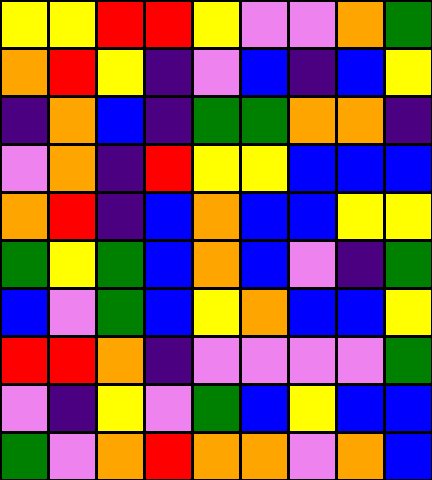[["yellow", "yellow", "red", "red", "yellow", "violet", "violet", "orange", "green"], ["orange", "red", "yellow", "indigo", "violet", "blue", "indigo", "blue", "yellow"], ["indigo", "orange", "blue", "indigo", "green", "green", "orange", "orange", "indigo"], ["violet", "orange", "indigo", "red", "yellow", "yellow", "blue", "blue", "blue"], ["orange", "red", "indigo", "blue", "orange", "blue", "blue", "yellow", "yellow"], ["green", "yellow", "green", "blue", "orange", "blue", "violet", "indigo", "green"], ["blue", "violet", "green", "blue", "yellow", "orange", "blue", "blue", "yellow"], ["red", "red", "orange", "indigo", "violet", "violet", "violet", "violet", "green"], ["violet", "indigo", "yellow", "violet", "green", "blue", "yellow", "blue", "blue"], ["green", "violet", "orange", "red", "orange", "orange", "violet", "orange", "blue"]]